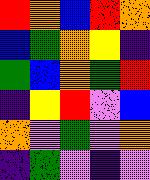[["red", "orange", "blue", "red", "orange"], ["blue", "green", "orange", "yellow", "indigo"], ["green", "blue", "orange", "green", "red"], ["indigo", "yellow", "red", "violet", "blue"], ["orange", "violet", "green", "violet", "orange"], ["indigo", "green", "violet", "indigo", "violet"]]